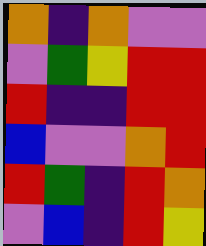[["orange", "indigo", "orange", "violet", "violet"], ["violet", "green", "yellow", "red", "red"], ["red", "indigo", "indigo", "red", "red"], ["blue", "violet", "violet", "orange", "red"], ["red", "green", "indigo", "red", "orange"], ["violet", "blue", "indigo", "red", "yellow"]]